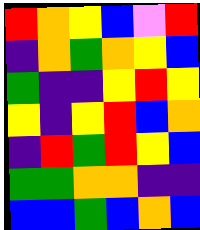[["red", "orange", "yellow", "blue", "violet", "red"], ["indigo", "orange", "green", "orange", "yellow", "blue"], ["green", "indigo", "indigo", "yellow", "red", "yellow"], ["yellow", "indigo", "yellow", "red", "blue", "orange"], ["indigo", "red", "green", "red", "yellow", "blue"], ["green", "green", "orange", "orange", "indigo", "indigo"], ["blue", "blue", "green", "blue", "orange", "blue"]]